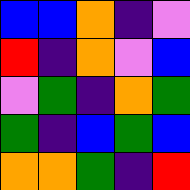[["blue", "blue", "orange", "indigo", "violet"], ["red", "indigo", "orange", "violet", "blue"], ["violet", "green", "indigo", "orange", "green"], ["green", "indigo", "blue", "green", "blue"], ["orange", "orange", "green", "indigo", "red"]]